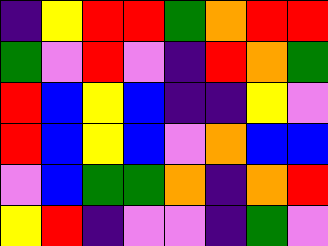[["indigo", "yellow", "red", "red", "green", "orange", "red", "red"], ["green", "violet", "red", "violet", "indigo", "red", "orange", "green"], ["red", "blue", "yellow", "blue", "indigo", "indigo", "yellow", "violet"], ["red", "blue", "yellow", "blue", "violet", "orange", "blue", "blue"], ["violet", "blue", "green", "green", "orange", "indigo", "orange", "red"], ["yellow", "red", "indigo", "violet", "violet", "indigo", "green", "violet"]]